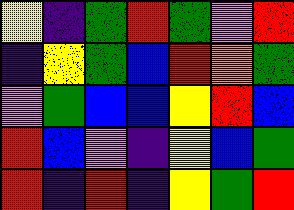[["yellow", "indigo", "green", "red", "green", "violet", "red"], ["indigo", "yellow", "green", "blue", "red", "orange", "green"], ["violet", "green", "blue", "blue", "yellow", "red", "blue"], ["red", "blue", "violet", "indigo", "yellow", "blue", "green"], ["red", "indigo", "red", "indigo", "yellow", "green", "red"]]